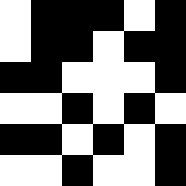[["white", "black", "black", "black", "white", "black"], ["white", "black", "black", "white", "black", "black"], ["black", "black", "white", "white", "white", "black"], ["white", "white", "black", "white", "black", "white"], ["black", "black", "white", "black", "white", "black"], ["white", "white", "black", "white", "white", "black"]]